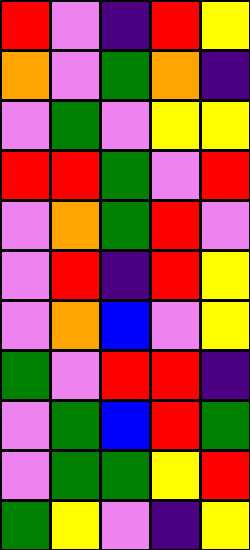[["red", "violet", "indigo", "red", "yellow"], ["orange", "violet", "green", "orange", "indigo"], ["violet", "green", "violet", "yellow", "yellow"], ["red", "red", "green", "violet", "red"], ["violet", "orange", "green", "red", "violet"], ["violet", "red", "indigo", "red", "yellow"], ["violet", "orange", "blue", "violet", "yellow"], ["green", "violet", "red", "red", "indigo"], ["violet", "green", "blue", "red", "green"], ["violet", "green", "green", "yellow", "red"], ["green", "yellow", "violet", "indigo", "yellow"]]